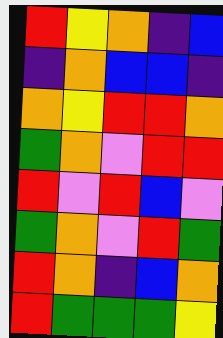[["red", "yellow", "orange", "indigo", "blue"], ["indigo", "orange", "blue", "blue", "indigo"], ["orange", "yellow", "red", "red", "orange"], ["green", "orange", "violet", "red", "red"], ["red", "violet", "red", "blue", "violet"], ["green", "orange", "violet", "red", "green"], ["red", "orange", "indigo", "blue", "orange"], ["red", "green", "green", "green", "yellow"]]